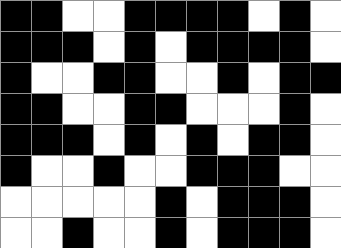[["black", "black", "white", "white", "black", "black", "black", "black", "white", "black", "white"], ["black", "black", "black", "white", "black", "white", "black", "black", "black", "black", "white"], ["black", "white", "white", "black", "black", "white", "white", "black", "white", "black", "black"], ["black", "black", "white", "white", "black", "black", "white", "white", "white", "black", "white"], ["black", "black", "black", "white", "black", "white", "black", "white", "black", "black", "white"], ["black", "white", "white", "black", "white", "white", "black", "black", "black", "white", "white"], ["white", "white", "white", "white", "white", "black", "white", "black", "black", "black", "white"], ["white", "white", "black", "white", "white", "black", "white", "black", "black", "black", "white"]]